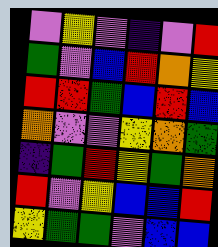[["violet", "yellow", "violet", "indigo", "violet", "red"], ["green", "violet", "blue", "red", "orange", "yellow"], ["red", "red", "green", "blue", "red", "blue"], ["orange", "violet", "violet", "yellow", "orange", "green"], ["indigo", "green", "red", "yellow", "green", "orange"], ["red", "violet", "yellow", "blue", "blue", "red"], ["yellow", "green", "green", "violet", "blue", "blue"]]